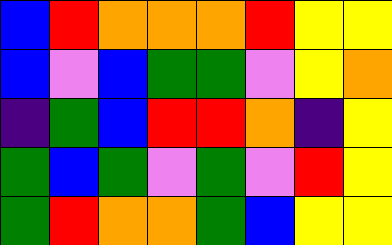[["blue", "red", "orange", "orange", "orange", "red", "yellow", "yellow"], ["blue", "violet", "blue", "green", "green", "violet", "yellow", "orange"], ["indigo", "green", "blue", "red", "red", "orange", "indigo", "yellow"], ["green", "blue", "green", "violet", "green", "violet", "red", "yellow"], ["green", "red", "orange", "orange", "green", "blue", "yellow", "yellow"]]